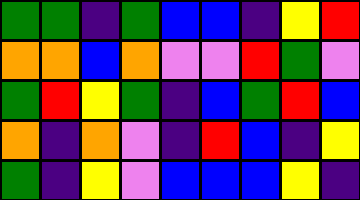[["green", "green", "indigo", "green", "blue", "blue", "indigo", "yellow", "red"], ["orange", "orange", "blue", "orange", "violet", "violet", "red", "green", "violet"], ["green", "red", "yellow", "green", "indigo", "blue", "green", "red", "blue"], ["orange", "indigo", "orange", "violet", "indigo", "red", "blue", "indigo", "yellow"], ["green", "indigo", "yellow", "violet", "blue", "blue", "blue", "yellow", "indigo"]]